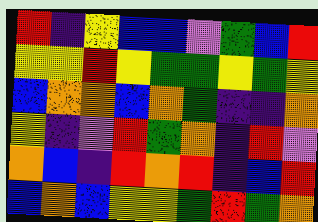[["red", "indigo", "yellow", "blue", "blue", "violet", "green", "blue", "red"], ["yellow", "yellow", "red", "yellow", "green", "green", "yellow", "green", "yellow"], ["blue", "orange", "orange", "blue", "orange", "green", "indigo", "indigo", "orange"], ["yellow", "indigo", "violet", "red", "green", "orange", "indigo", "red", "violet"], ["orange", "blue", "indigo", "red", "orange", "red", "indigo", "blue", "red"], ["blue", "orange", "blue", "yellow", "yellow", "green", "red", "green", "orange"]]